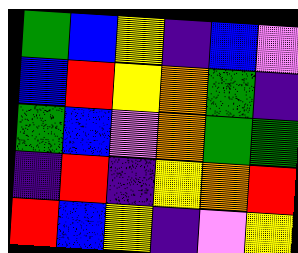[["green", "blue", "yellow", "indigo", "blue", "violet"], ["blue", "red", "yellow", "orange", "green", "indigo"], ["green", "blue", "violet", "orange", "green", "green"], ["indigo", "red", "indigo", "yellow", "orange", "red"], ["red", "blue", "yellow", "indigo", "violet", "yellow"]]